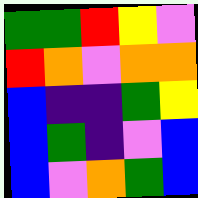[["green", "green", "red", "yellow", "violet"], ["red", "orange", "violet", "orange", "orange"], ["blue", "indigo", "indigo", "green", "yellow"], ["blue", "green", "indigo", "violet", "blue"], ["blue", "violet", "orange", "green", "blue"]]